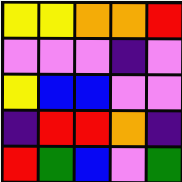[["yellow", "yellow", "orange", "orange", "red"], ["violet", "violet", "violet", "indigo", "violet"], ["yellow", "blue", "blue", "violet", "violet"], ["indigo", "red", "red", "orange", "indigo"], ["red", "green", "blue", "violet", "green"]]